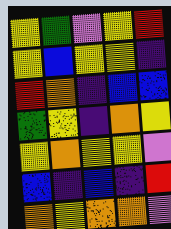[["yellow", "green", "violet", "yellow", "red"], ["yellow", "blue", "yellow", "yellow", "indigo"], ["red", "orange", "indigo", "blue", "blue"], ["green", "yellow", "indigo", "orange", "yellow"], ["yellow", "orange", "yellow", "yellow", "violet"], ["blue", "indigo", "blue", "indigo", "red"], ["orange", "yellow", "orange", "orange", "violet"]]